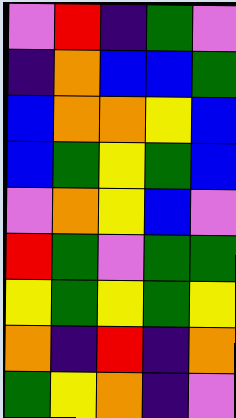[["violet", "red", "indigo", "green", "violet"], ["indigo", "orange", "blue", "blue", "green"], ["blue", "orange", "orange", "yellow", "blue"], ["blue", "green", "yellow", "green", "blue"], ["violet", "orange", "yellow", "blue", "violet"], ["red", "green", "violet", "green", "green"], ["yellow", "green", "yellow", "green", "yellow"], ["orange", "indigo", "red", "indigo", "orange"], ["green", "yellow", "orange", "indigo", "violet"]]